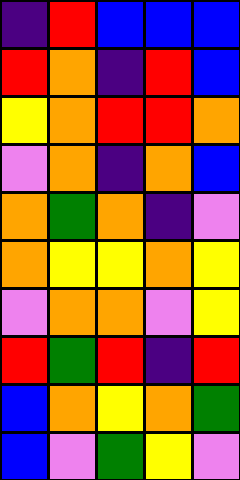[["indigo", "red", "blue", "blue", "blue"], ["red", "orange", "indigo", "red", "blue"], ["yellow", "orange", "red", "red", "orange"], ["violet", "orange", "indigo", "orange", "blue"], ["orange", "green", "orange", "indigo", "violet"], ["orange", "yellow", "yellow", "orange", "yellow"], ["violet", "orange", "orange", "violet", "yellow"], ["red", "green", "red", "indigo", "red"], ["blue", "orange", "yellow", "orange", "green"], ["blue", "violet", "green", "yellow", "violet"]]